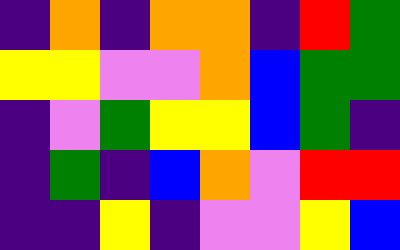[["indigo", "orange", "indigo", "orange", "orange", "indigo", "red", "green"], ["yellow", "yellow", "violet", "violet", "orange", "blue", "green", "green"], ["indigo", "violet", "green", "yellow", "yellow", "blue", "green", "indigo"], ["indigo", "green", "indigo", "blue", "orange", "violet", "red", "red"], ["indigo", "indigo", "yellow", "indigo", "violet", "violet", "yellow", "blue"]]